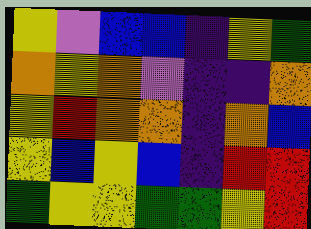[["yellow", "violet", "blue", "blue", "indigo", "yellow", "green"], ["orange", "yellow", "orange", "violet", "indigo", "indigo", "orange"], ["yellow", "red", "orange", "orange", "indigo", "orange", "blue"], ["yellow", "blue", "yellow", "blue", "indigo", "red", "red"], ["green", "yellow", "yellow", "green", "green", "yellow", "red"]]